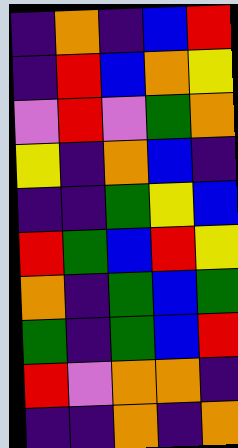[["indigo", "orange", "indigo", "blue", "red"], ["indigo", "red", "blue", "orange", "yellow"], ["violet", "red", "violet", "green", "orange"], ["yellow", "indigo", "orange", "blue", "indigo"], ["indigo", "indigo", "green", "yellow", "blue"], ["red", "green", "blue", "red", "yellow"], ["orange", "indigo", "green", "blue", "green"], ["green", "indigo", "green", "blue", "red"], ["red", "violet", "orange", "orange", "indigo"], ["indigo", "indigo", "orange", "indigo", "orange"]]